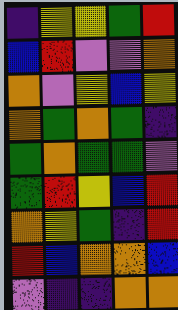[["indigo", "yellow", "yellow", "green", "red"], ["blue", "red", "violet", "violet", "orange"], ["orange", "violet", "yellow", "blue", "yellow"], ["orange", "green", "orange", "green", "indigo"], ["green", "orange", "green", "green", "violet"], ["green", "red", "yellow", "blue", "red"], ["orange", "yellow", "green", "indigo", "red"], ["red", "blue", "orange", "orange", "blue"], ["violet", "indigo", "indigo", "orange", "orange"]]